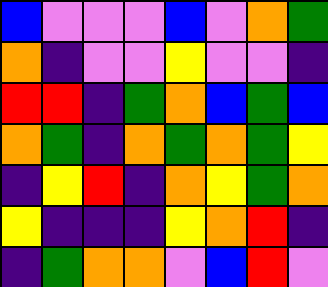[["blue", "violet", "violet", "violet", "blue", "violet", "orange", "green"], ["orange", "indigo", "violet", "violet", "yellow", "violet", "violet", "indigo"], ["red", "red", "indigo", "green", "orange", "blue", "green", "blue"], ["orange", "green", "indigo", "orange", "green", "orange", "green", "yellow"], ["indigo", "yellow", "red", "indigo", "orange", "yellow", "green", "orange"], ["yellow", "indigo", "indigo", "indigo", "yellow", "orange", "red", "indigo"], ["indigo", "green", "orange", "orange", "violet", "blue", "red", "violet"]]